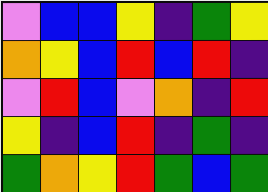[["violet", "blue", "blue", "yellow", "indigo", "green", "yellow"], ["orange", "yellow", "blue", "red", "blue", "red", "indigo"], ["violet", "red", "blue", "violet", "orange", "indigo", "red"], ["yellow", "indigo", "blue", "red", "indigo", "green", "indigo"], ["green", "orange", "yellow", "red", "green", "blue", "green"]]